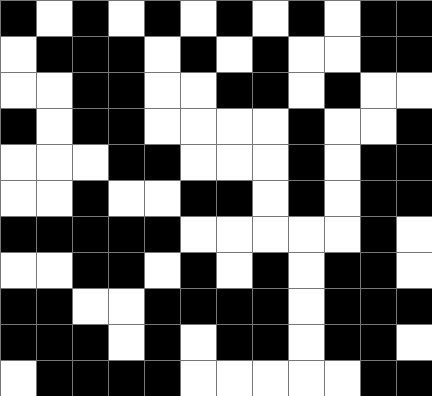[["black", "white", "black", "white", "black", "white", "black", "white", "black", "white", "black", "black"], ["white", "black", "black", "black", "white", "black", "white", "black", "white", "white", "black", "black"], ["white", "white", "black", "black", "white", "white", "black", "black", "white", "black", "white", "white"], ["black", "white", "black", "black", "white", "white", "white", "white", "black", "white", "white", "black"], ["white", "white", "white", "black", "black", "white", "white", "white", "black", "white", "black", "black"], ["white", "white", "black", "white", "white", "black", "black", "white", "black", "white", "black", "black"], ["black", "black", "black", "black", "black", "white", "white", "white", "white", "white", "black", "white"], ["white", "white", "black", "black", "white", "black", "white", "black", "white", "black", "black", "white"], ["black", "black", "white", "white", "black", "black", "black", "black", "white", "black", "black", "black"], ["black", "black", "black", "white", "black", "white", "black", "black", "white", "black", "black", "white"], ["white", "black", "black", "black", "black", "white", "white", "white", "white", "white", "black", "black"]]